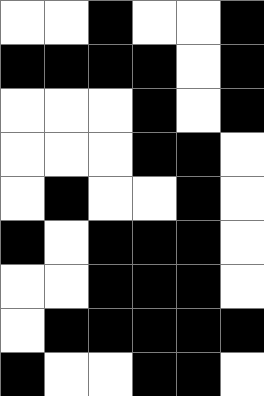[["white", "white", "black", "white", "white", "black"], ["black", "black", "black", "black", "white", "black"], ["white", "white", "white", "black", "white", "black"], ["white", "white", "white", "black", "black", "white"], ["white", "black", "white", "white", "black", "white"], ["black", "white", "black", "black", "black", "white"], ["white", "white", "black", "black", "black", "white"], ["white", "black", "black", "black", "black", "black"], ["black", "white", "white", "black", "black", "white"]]